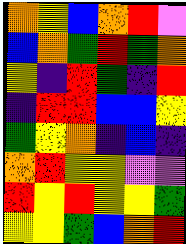[["orange", "yellow", "blue", "orange", "red", "violet"], ["blue", "orange", "green", "red", "green", "orange"], ["yellow", "indigo", "red", "green", "indigo", "red"], ["indigo", "red", "red", "blue", "blue", "yellow"], ["green", "yellow", "orange", "indigo", "blue", "indigo"], ["orange", "red", "yellow", "yellow", "violet", "violet"], ["red", "yellow", "red", "yellow", "yellow", "green"], ["yellow", "yellow", "green", "blue", "orange", "red"]]